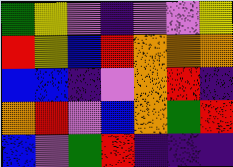[["green", "yellow", "violet", "indigo", "violet", "violet", "yellow"], ["red", "yellow", "blue", "red", "orange", "orange", "orange"], ["blue", "blue", "indigo", "violet", "orange", "red", "indigo"], ["orange", "red", "violet", "blue", "orange", "green", "red"], ["blue", "violet", "green", "red", "indigo", "indigo", "indigo"]]